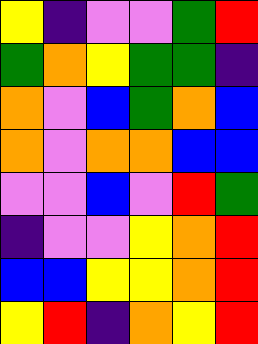[["yellow", "indigo", "violet", "violet", "green", "red"], ["green", "orange", "yellow", "green", "green", "indigo"], ["orange", "violet", "blue", "green", "orange", "blue"], ["orange", "violet", "orange", "orange", "blue", "blue"], ["violet", "violet", "blue", "violet", "red", "green"], ["indigo", "violet", "violet", "yellow", "orange", "red"], ["blue", "blue", "yellow", "yellow", "orange", "red"], ["yellow", "red", "indigo", "orange", "yellow", "red"]]